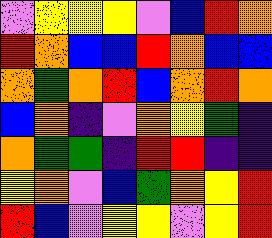[["violet", "yellow", "yellow", "yellow", "violet", "blue", "red", "orange"], ["red", "orange", "blue", "blue", "red", "orange", "blue", "blue"], ["orange", "green", "orange", "red", "blue", "orange", "red", "orange"], ["blue", "orange", "indigo", "violet", "orange", "yellow", "green", "indigo"], ["orange", "green", "green", "indigo", "red", "red", "indigo", "indigo"], ["yellow", "orange", "violet", "blue", "green", "orange", "yellow", "red"], ["red", "blue", "violet", "yellow", "yellow", "violet", "yellow", "red"]]